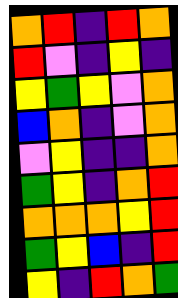[["orange", "red", "indigo", "red", "orange"], ["red", "violet", "indigo", "yellow", "indigo"], ["yellow", "green", "yellow", "violet", "orange"], ["blue", "orange", "indigo", "violet", "orange"], ["violet", "yellow", "indigo", "indigo", "orange"], ["green", "yellow", "indigo", "orange", "red"], ["orange", "orange", "orange", "yellow", "red"], ["green", "yellow", "blue", "indigo", "red"], ["yellow", "indigo", "red", "orange", "green"]]